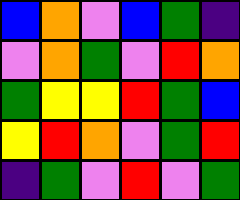[["blue", "orange", "violet", "blue", "green", "indigo"], ["violet", "orange", "green", "violet", "red", "orange"], ["green", "yellow", "yellow", "red", "green", "blue"], ["yellow", "red", "orange", "violet", "green", "red"], ["indigo", "green", "violet", "red", "violet", "green"]]